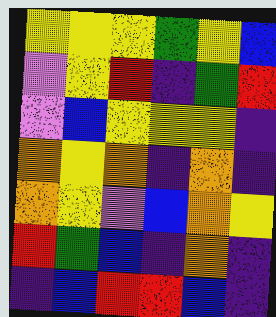[["yellow", "yellow", "yellow", "green", "yellow", "blue"], ["violet", "yellow", "red", "indigo", "green", "red"], ["violet", "blue", "yellow", "yellow", "yellow", "indigo"], ["orange", "yellow", "orange", "indigo", "orange", "indigo"], ["orange", "yellow", "violet", "blue", "orange", "yellow"], ["red", "green", "blue", "indigo", "orange", "indigo"], ["indigo", "blue", "red", "red", "blue", "indigo"]]